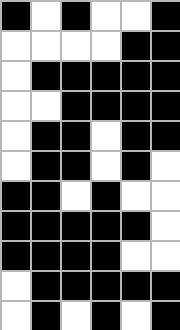[["black", "white", "black", "white", "white", "black"], ["white", "white", "white", "white", "black", "black"], ["white", "black", "black", "black", "black", "black"], ["white", "white", "black", "black", "black", "black"], ["white", "black", "black", "white", "black", "black"], ["white", "black", "black", "white", "black", "white"], ["black", "black", "white", "black", "white", "white"], ["black", "black", "black", "black", "black", "white"], ["black", "black", "black", "black", "white", "white"], ["white", "black", "black", "black", "black", "black"], ["white", "black", "white", "black", "white", "black"]]